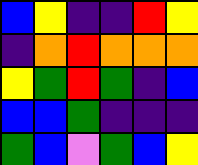[["blue", "yellow", "indigo", "indigo", "red", "yellow"], ["indigo", "orange", "red", "orange", "orange", "orange"], ["yellow", "green", "red", "green", "indigo", "blue"], ["blue", "blue", "green", "indigo", "indigo", "indigo"], ["green", "blue", "violet", "green", "blue", "yellow"]]